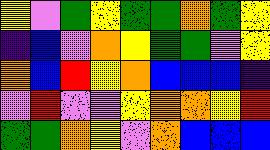[["yellow", "violet", "green", "yellow", "green", "green", "orange", "green", "yellow"], ["indigo", "blue", "violet", "orange", "yellow", "green", "green", "violet", "yellow"], ["orange", "blue", "red", "yellow", "orange", "blue", "blue", "blue", "indigo"], ["violet", "red", "violet", "violet", "yellow", "orange", "orange", "yellow", "red"], ["green", "green", "orange", "yellow", "violet", "orange", "blue", "blue", "blue"]]